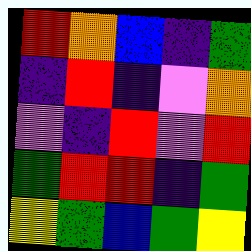[["red", "orange", "blue", "indigo", "green"], ["indigo", "red", "indigo", "violet", "orange"], ["violet", "indigo", "red", "violet", "red"], ["green", "red", "red", "indigo", "green"], ["yellow", "green", "blue", "green", "yellow"]]